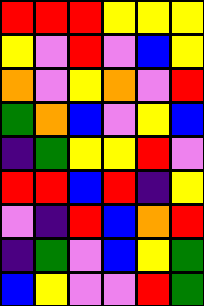[["red", "red", "red", "yellow", "yellow", "yellow"], ["yellow", "violet", "red", "violet", "blue", "yellow"], ["orange", "violet", "yellow", "orange", "violet", "red"], ["green", "orange", "blue", "violet", "yellow", "blue"], ["indigo", "green", "yellow", "yellow", "red", "violet"], ["red", "red", "blue", "red", "indigo", "yellow"], ["violet", "indigo", "red", "blue", "orange", "red"], ["indigo", "green", "violet", "blue", "yellow", "green"], ["blue", "yellow", "violet", "violet", "red", "green"]]